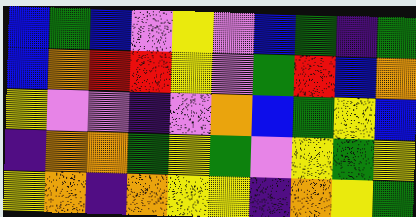[["blue", "green", "blue", "violet", "yellow", "violet", "blue", "green", "indigo", "green"], ["blue", "orange", "red", "red", "yellow", "violet", "green", "red", "blue", "orange"], ["yellow", "violet", "violet", "indigo", "violet", "orange", "blue", "green", "yellow", "blue"], ["indigo", "orange", "orange", "green", "yellow", "green", "violet", "yellow", "green", "yellow"], ["yellow", "orange", "indigo", "orange", "yellow", "yellow", "indigo", "orange", "yellow", "green"]]